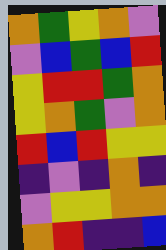[["orange", "green", "yellow", "orange", "violet"], ["violet", "blue", "green", "blue", "red"], ["yellow", "red", "red", "green", "orange"], ["yellow", "orange", "green", "violet", "orange"], ["red", "blue", "red", "yellow", "yellow"], ["indigo", "violet", "indigo", "orange", "indigo"], ["violet", "yellow", "yellow", "orange", "orange"], ["orange", "red", "indigo", "indigo", "blue"]]